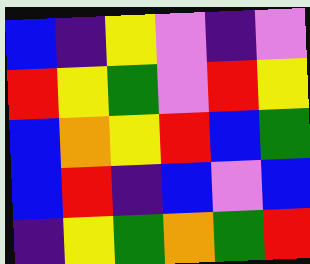[["blue", "indigo", "yellow", "violet", "indigo", "violet"], ["red", "yellow", "green", "violet", "red", "yellow"], ["blue", "orange", "yellow", "red", "blue", "green"], ["blue", "red", "indigo", "blue", "violet", "blue"], ["indigo", "yellow", "green", "orange", "green", "red"]]